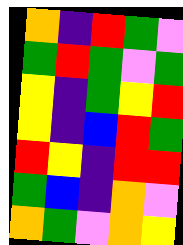[["orange", "indigo", "red", "green", "violet"], ["green", "red", "green", "violet", "green"], ["yellow", "indigo", "green", "yellow", "red"], ["yellow", "indigo", "blue", "red", "green"], ["red", "yellow", "indigo", "red", "red"], ["green", "blue", "indigo", "orange", "violet"], ["orange", "green", "violet", "orange", "yellow"]]